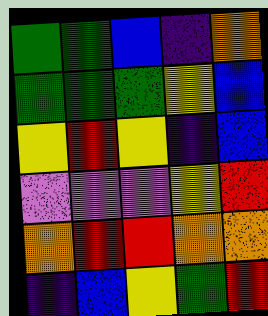[["green", "green", "blue", "indigo", "orange"], ["green", "green", "green", "yellow", "blue"], ["yellow", "red", "yellow", "indigo", "blue"], ["violet", "violet", "violet", "yellow", "red"], ["orange", "red", "red", "orange", "orange"], ["indigo", "blue", "yellow", "green", "red"]]